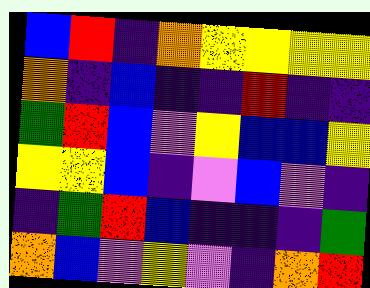[["blue", "red", "indigo", "orange", "yellow", "yellow", "yellow", "yellow"], ["orange", "indigo", "blue", "indigo", "indigo", "red", "indigo", "indigo"], ["green", "red", "blue", "violet", "yellow", "blue", "blue", "yellow"], ["yellow", "yellow", "blue", "indigo", "violet", "blue", "violet", "indigo"], ["indigo", "green", "red", "blue", "indigo", "indigo", "indigo", "green"], ["orange", "blue", "violet", "yellow", "violet", "indigo", "orange", "red"]]